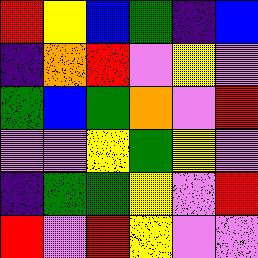[["red", "yellow", "blue", "green", "indigo", "blue"], ["indigo", "orange", "red", "violet", "yellow", "violet"], ["green", "blue", "green", "orange", "violet", "red"], ["violet", "violet", "yellow", "green", "yellow", "violet"], ["indigo", "green", "green", "yellow", "violet", "red"], ["red", "violet", "red", "yellow", "violet", "violet"]]